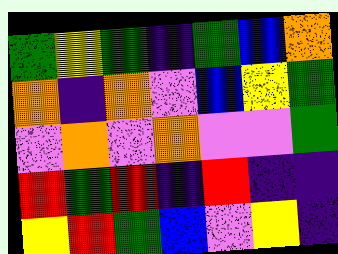[["green", "yellow", "green", "indigo", "green", "blue", "orange"], ["orange", "indigo", "orange", "violet", "blue", "yellow", "green"], ["violet", "orange", "violet", "orange", "violet", "violet", "green"], ["red", "green", "red", "indigo", "red", "indigo", "indigo"], ["yellow", "red", "green", "blue", "violet", "yellow", "indigo"]]